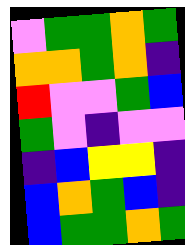[["violet", "green", "green", "orange", "green"], ["orange", "orange", "green", "orange", "indigo"], ["red", "violet", "violet", "green", "blue"], ["green", "violet", "indigo", "violet", "violet"], ["indigo", "blue", "yellow", "yellow", "indigo"], ["blue", "orange", "green", "blue", "indigo"], ["blue", "green", "green", "orange", "green"]]